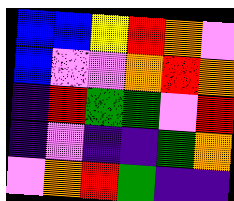[["blue", "blue", "yellow", "red", "orange", "violet"], ["blue", "violet", "violet", "orange", "red", "orange"], ["indigo", "red", "green", "green", "violet", "red"], ["indigo", "violet", "indigo", "indigo", "green", "orange"], ["violet", "orange", "red", "green", "indigo", "indigo"]]